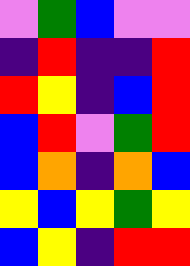[["violet", "green", "blue", "violet", "violet"], ["indigo", "red", "indigo", "indigo", "red"], ["red", "yellow", "indigo", "blue", "red"], ["blue", "red", "violet", "green", "red"], ["blue", "orange", "indigo", "orange", "blue"], ["yellow", "blue", "yellow", "green", "yellow"], ["blue", "yellow", "indigo", "red", "red"]]